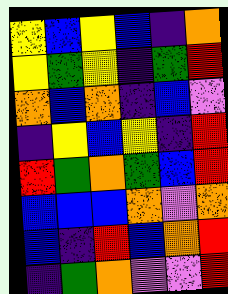[["yellow", "blue", "yellow", "blue", "indigo", "orange"], ["yellow", "green", "yellow", "indigo", "green", "red"], ["orange", "blue", "orange", "indigo", "blue", "violet"], ["indigo", "yellow", "blue", "yellow", "indigo", "red"], ["red", "green", "orange", "green", "blue", "red"], ["blue", "blue", "blue", "orange", "violet", "orange"], ["blue", "indigo", "red", "blue", "orange", "red"], ["indigo", "green", "orange", "violet", "violet", "red"]]